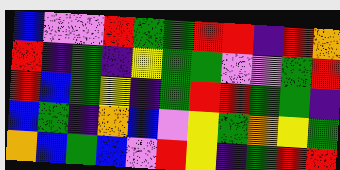[["blue", "violet", "violet", "red", "green", "green", "red", "red", "indigo", "red", "orange"], ["red", "indigo", "green", "indigo", "yellow", "green", "green", "violet", "violet", "green", "red"], ["red", "blue", "green", "yellow", "indigo", "green", "red", "red", "green", "green", "indigo"], ["blue", "green", "indigo", "orange", "blue", "violet", "yellow", "green", "orange", "yellow", "green"], ["orange", "blue", "green", "blue", "violet", "red", "yellow", "indigo", "green", "red", "red"]]